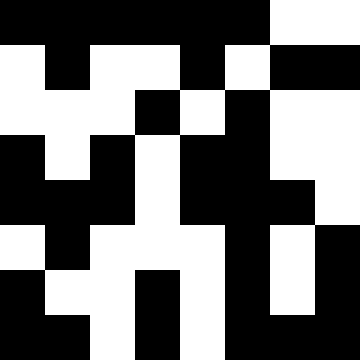[["black", "black", "black", "black", "black", "black", "white", "white"], ["white", "black", "white", "white", "black", "white", "black", "black"], ["white", "white", "white", "black", "white", "black", "white", "white"], ["black", "white", "black", "white", "black", "black", "white", "white"], ["black", "black", "black", "white", "black", "black", "black", "white"], ["white", "black", "white", "white", "white", "black", "white", "black"], ["black", "white", "white", "black", "white", "black", "white", "black"], ["black", "black", "white", "black", "white", "black", "black", "black"]]